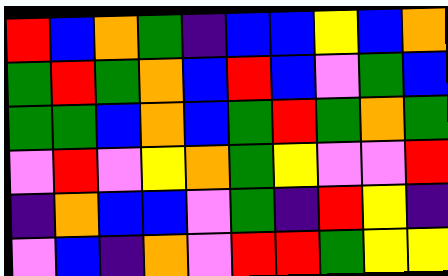[["red", "blue", "orange", "green", "indigo", "blue", "blue", "yellow", "blue", "orange"], ["green", "red", "green", "orange", "blue", "red", "blue", "violet", "green", "blue"], ["green", "green", "blue", "orange", "blue", "green", "red", "green", "orange", "green"], ["violet", "red", "violet", "yellow", "orange", "green", "yellow", "violet", "violet", "red"], ["indigo", "orange", "blue", "blue", "violet", "green", "indigo", "red", "yellow", "indigo"], ["violet", "blue", "indigo", "orange", "violet", "red", "red", "green", "yellow", "yellow"]]